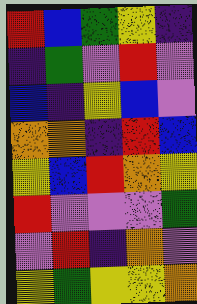[["red", "blue", "green", "yellow", "indigo"], ["indigo", "green", "violet", "red", "violet"], ["blue", "indigo", "yellow", "blue", "violet"], ["orange", "orange", "indigo", "red", "blue"], ["yellow", "blue", "red", "orange", "yellow"], ["red", "violet", "violet", "violet", "green"], ["violet", "red", "indigo", "orange", "violet"], ["yellow", "green", "yellow", "yellow", "orange"]]